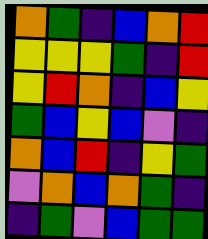[["orange", "green", "indigo", "blue", "orange", "red"], ["yellow", "yellow", "yellow", "green", "indigo", "red"], ["yellow", "red", "orange", "indigo", "blue", "yellow"], ["green", "blue", "yellow", "blue", "violet", "indigo"], ["orange", "blue", "red", "indigo", "yellow", "green"], ["violet", "orange", "blue", "orange", "green", "indigo"], ["indigo", "green", "violet", "blue", "green", "green"]]